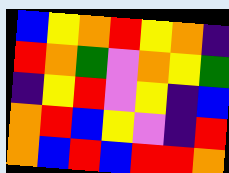[["blue", "yellow", "orange", "red", "yellow", "orange", "indigo"], ["red", "orange", "green", "violet", "orange", "yellow", "green"], ["indigo", "yellow", "red", "violet", "yellow", "indigo", "blue"], ["orange", "red", "blue", "yellow", "violet", "indigo", "red"], ["orange", "blue", "red", "blue", "red", "red", "orange"]]